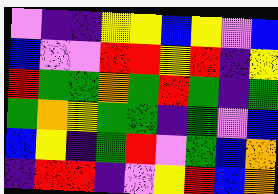[["violet", "indigo", "indigo", "yellow", "yellow", "blue", "yellow", "violet", "blue"], ["blue", "violet", "violet", "red", "red", "yellow", "red", "indigo", "yellow"], ["red", "green", "green", "orange", "green", "red", "green", "indigo", "green"], ["green", "orange", "yellow", "green", "green", "indigo", "green", "violet", "blue"], ["blue", "yellow", "indigo", "green", "red", "violet", "green", "blue", "orange"], ["indigo", "red", "red", "indigo", "violet", "yellow", "red", "blue", "orange"]]